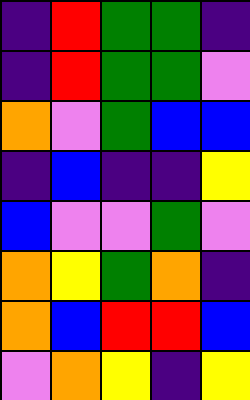[["indigo", "red", "green", "green", "indigo"], ["indigo", "red", "green", "green", "violet"], ["orange", "violet", "green", "blue", "blue"], ["indigo", "blue", "indigo", "indigo", "yellow"], ["blue", "violet", "violet", "green", "violet"], ["orange", "yellow", "green", "orange", "indigo"], ["orange", "blue", "red", "red", "blue"], ["violet", "orange", "yellow", "indigo", "yellow"]]